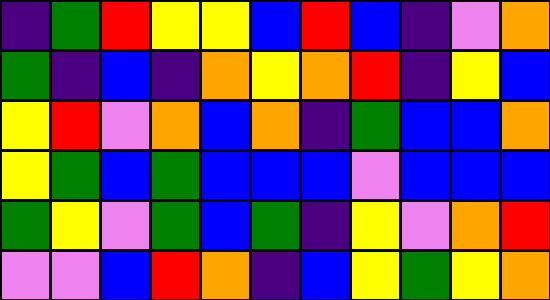[["indigo", "green", "red", "yellow", "yellow", "blue", "red", "blue", "indigo", "violet", "orange"], ["green", "indigo", "blue", "indigo", "orange", "yellow", "orange", "red", "indigo", "yellow", "blue"], ["yellow", "red", "violet", "orange", "blue", "orange", "indigo", "green", "blue", "blue", "orange"], ["yellow", "green", "blue", "green", "blue", "blue", "blue", "violet", "blue", "blue", "blue"], ["green", "yellow", "violet", "green", "blue", "green", "indigo", "yellow", "violet", "orange", "red"], ["violet", "violet", "blue", "red", "orange", "indigo", "blue", "yellow", "green", "yellow", "orange"]]